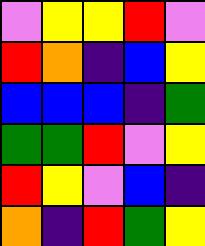[["violet", "yellow", "yellow", "red", "violet"], ["red", "orange", "indigo", "blue", "yellow"], ["blue", "blue", "blue", "indigo", "green"], ["green", "green", "red", "violet", "yellow"], ["red", "yellow", "violet", "blue", "indigo"], ["orange", "indigo", "red", "green", "yellow"]]